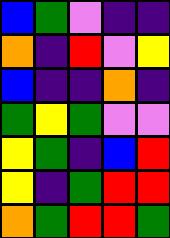[["blue", "green", "violet", "indigo", "indigo"], ["orange", "indigo", "red", "violet", "yellow"], ["blue", "indigo", "indigo", "orange", "indigo"], ["green", "yellow", "green", "violet", "violet"], ["yellow", "green", "indigo", "blue", "red"], ["yellow", "indigo", "green", "red", "red"], ["orange", "green", "red", "red", "green"]]